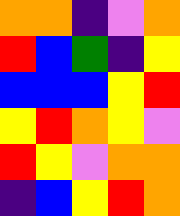[["orange", "orange", "indigo", "violet", "orange"], ["red", "blue", "green", "indigo", "yellow"], ["blue", "blue", "blue", "yellow", "red"], ["yellow", "red", "orange", "yellow", "violet"], ["red", "yellow", "violet", "orange", "orange"], ["indigo", "blue", "yellow", "red", "orange"]]